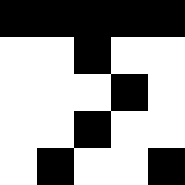[["black", "black", "black", "black", "black"], ["white", "white", "black", "white", "white"], ["white", "white", "white", "black", "white"], ["white", "white", "black", "white", "white"], ["white", "black", "white", "white", "black"]]